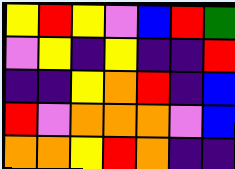[["yellow", "red", "yellow", "violet", "blue", "red", "green"], ["violet", "yellow", "indigo", "yellow", "indigo", "indigo", "red"], ["indigo", "indigo", "yellow", "orange", "red", "indigo", "blue"], ["red", "violet", "orange", "orange", "orange", "violet", "blue"], ["orange", "orange", "yellow", "red", "orange", "indigo", "indigo"]]